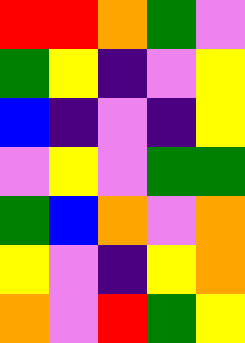[["red", "red", "orange", "green", "violet"], ["green", "yellow", "indigo", "violet", "yellow"], ["blue", "indigo", "violet", "indigo", "yellow"], ["violet", "yellow", "violet", "green", "green"], ["green", "blue", "orange", "violet", "orange"], ["yellow", "violet", "indigo", "yellow", "orange"], ["orange", "violet", "red", "green", "yellow"]]